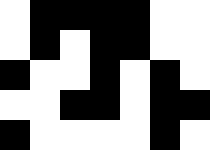[["white", "black", "black", "black", "black", "white", "white"], ["white", "black", "white", "black", "black", "white", "white"], ["black", "white", "white", "black", "white", "black", "white"], ["white", "white", "black", "black", "white", "black", "black"], ["black", "white", "white", "white", "white", "black", "white"]]